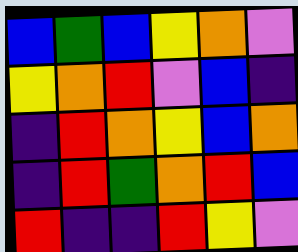[["blue", "green", "blue", "yellow", "orange", "violet"], ["yellow", "orange", "red", "violet", "blue", "indigo"], ["indigo", "red", "orange", "yellow", "blue", "orange"], ["indigo", "red", "green", "orange", "red", "blue"], ["red", "indigo", "indigo", "red", "yellow", "violet"]]